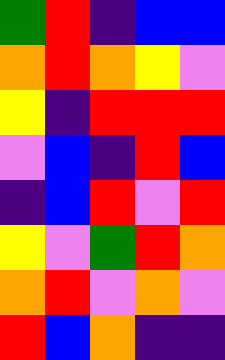[["green", "red", "indigo", "blue", "blue"], ["orange", "red", "orange", "yellow", "violet"], ["yellow", "indigo", "red", "red", "red"], ["violet", "blue", "indigo", "red", "blue"], ["indigo", "blue", "red", "violet", "red"], ["yellow", "violet", "green", "red", "orange"], ["orange", "red", "violet", "orange", "violet"], ["red", "blue", "orange", "indigo", "indigo"]]